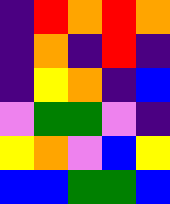[["indigo", "red", "orange", "red", "orange"], ["indigo", "orange", "indigo", "red", "indigo"], ["indigo", "yellow", "orange", "indigo", "blue"], ["violet", "green", "green", "violet", "indigo"], ["yellow", "orange", "violet", "blue", "yellow"], ["blue", "blue", "green", "green", "blue"]]